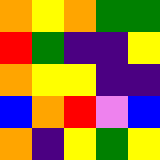[["orange", "yellow", "orange", "green", "green"], ["red", "green", "indigo", "indigo", "yellow"], ["orange", "yellow", "yellow", "indigo", "indigo"], ["blue", "orange", "red", "violet", "blue"], ["orange", "indigo", "yellow", "green", "yellow"]]